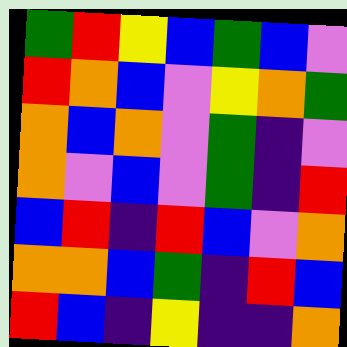[["green", "red", "yellow", "blue", "green", "blue", "violet"], ["red", "orange", "blue", "violet", "yellow", "orange", "green"], ["orange", "blue", "orange", "violet", "green", "indigo", "violet"], ["orange", "violet", "blue", "violet", "green", "indigo", "red"], ["blue", "red", "indigo", "red", "blue", "violet", "orange"], ["orange", "orange", "blue", "green", "indigo", "red", "blue"], ["red", "blue", "indigo", "yellow", "indigo", "indigo", "orange"]]